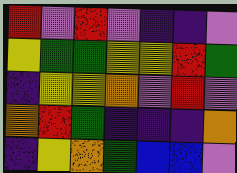[["red", "violet", "red", "violet", "indigo", "indigo", "violet"], ["yellow", "green", "green", "yellow", "yellow", "red", "green"], ["indigo", "yellow", "yellow", "orange", "violet", "red", "violet"], ["orange", "red", "green", "indigo", "indigo", "indigo", "orange"], ["indigo", "yellow", "orange", "green", "blue", "blue", "violet"]]